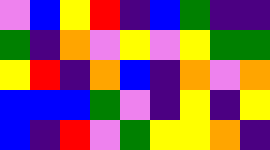[["violet", "blue", "yellow", "red", "indigo", "blue", "green", "indigo", "indigo"], ["green", "indigo", "orange", "violet", "yellow", "violet", "yellow", "green", "green"], ["yellow", "red", "indigo", "orange", "blue", "indigo", "orange", "violet", "orange"], ["blue", "blue", "blue", "green", "violet", "indigo", "yellow", "indigo", "yellow"], ["blue", "indigo", "red", "violet", "green", "yellow", "yellow", "orange", "indigo"]]